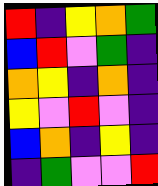[["red", "indigo", "yellow", "orange", "green"], ["blue", "red", "violet", "green", "indigo"], ["orange", "yellow", "indigo", "orange", "indigo"], ["yellow", "violet", "red", "violet", "indigo"], ["blue", "orange", "indigo", "yellow", "indigo"], ["indigo", "green", "violet", "violet", "red"]]